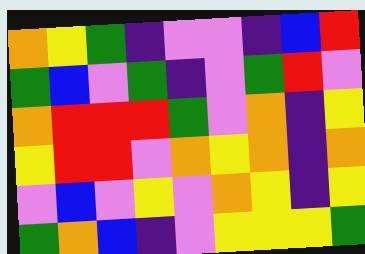[["orange", "yellow", "green", "indigo", "violet", "violet", "indigo", "blue", "red"], ["green", "blue", "violet", "green", "indigo", "violet", "green", "red", "violet"], ["orange", "red", "red", "red", "green", "violet", "orange", "indigo", "yellow"], ["yellow", "red", "red", "violet", "orange", "yellow", "orange", "indigo", "orange"], ["violet", "blue", "violet", "yellow", "violet", "orange", "yellow", "indigo", "yellow"], ["green", "orange", "blue", "indigo", "violet", "yellow", "yellow", "yellow", "green"]]